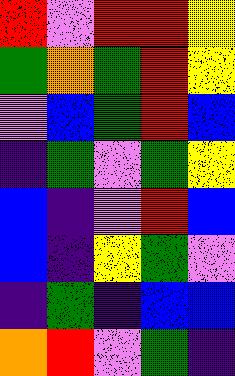[["red", "violet", "red", "red", "yellow"], ["green", "orange", "green", "red", "yellow"], ["violet", "blue", "green", "red", "blue"], ["indigo", "green", "violet", "green", "yellow"], ["blue", "indigo", "violet", "red", "blue"], ["blue", "indigo", "yellow", "green", "violet"], ["indigo", "green", "indigo", "blue", "blue"], ["orange", "red", "violet", "green", "indigo"]]